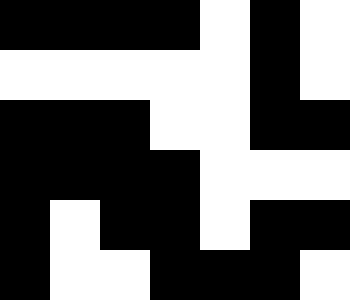[["black", "black", "black", "black", "white", "black", "white"], ["white", "white", "white", "white", "white", "black", "white"], ["black", "black", "black", "white", "white", "black", "black"], ["black", "black", "black", "black", "white", "white", "white"], ["black", "white", "black", "black", "white", "black", "black"], ["black", "white", "white", "black", "black", "black", "white"]]